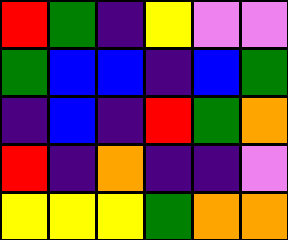[["red", "green", "indigo", "yellow", "violet", "violet"], ["green", "blue", "blue", "indigo", "blue", "green"], ["indigo", "blue", "indigo", "red", "green", "orange"], ["red", "indigo", "orange", "indigo", "indigo", "violet"], ["yellow", "yellow", "yellow", "green", "orange", "orange"]]